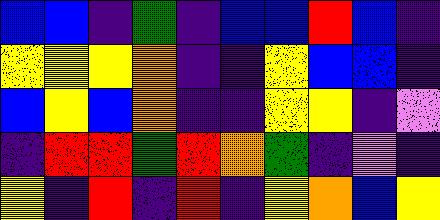[["blue", "blue", "indigo", "green", "indigo", "blue", "blue", "red", "blue", "indigo"], ["yellow", "yellow", "yellow", "orange", "indigo", "indigo", "yellow", "blue", "blue", "indigo"], ["blue", "yellow", "blue", "orange", "indigo", "indigo", "yellow", "yellow", "indigo", "violet"], ["indigo", "red", "red", "green", "red", "orange", "green", "indigo", "violet", "indigo"], ["yellow", "indigo", "red", "indigo", "red", "indigo", "yellow", "orange", "blue", "yellow"]]